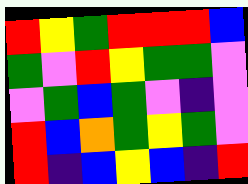[["red", "yellow", "green", "red", "red", "red", "blue"], ["green", "violet", "red", "yellow", "green", "green", "violet"], ["violet", "green", "blue", "green", "violet", "indigo", "violet"], ["red", "blue", "orange", "green", "yellow", "green", "violet"], ["red", "indigo", "blue", "yellow", "blue", "indigo", "red"]]